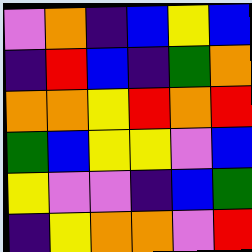[["violet", "orange", "indigo", "blue", "yellow", "blue"], ["indigo", "red", "blue", "indigo", "green", "orange"], ["orange", "orange", "yellow", "red", "orange", "red"], ["green", "blue", "yellow", "yellow", "violet", "blue"], ["yellow", "violet", "violet", "indigo", "blue", "green"], ["indigo", "yellow", "orange", "orange", "violet", "red"]]